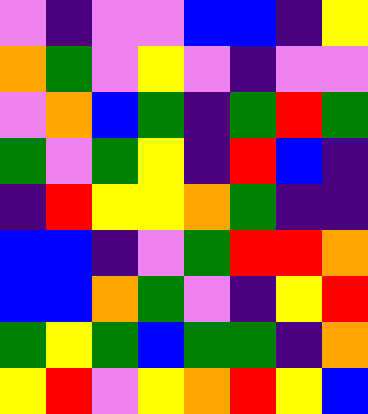[["violet", "indigo", "violet", "violet", "blue", "blue", "indigo", "yellow"], ["orange", "green", "violet", "yellow", "violet", "indigo", "violet", "violet"], ["violet", "orange", "blue", "green", "indigo", "green", "red", "green"], ["green", "violet", "green", "yellow", "indigo", "red", "blue", "indigo"], ["indigo", "red", "yellow", "yellow", "orange", "green", "indigo", "indigo"], ["blue", "blue", "indigo", "violet", "green", "red", "red", "orange"], ["blue", "blue", "orange", "green", "violet", "indigo", "yellow", "red"], ["green", "yellow", "green", "blue", "green", "green", "indigo", "orange"], ["yellow", "red", "violet", "yellow", "orange", "red", "yellow", "blue"]]